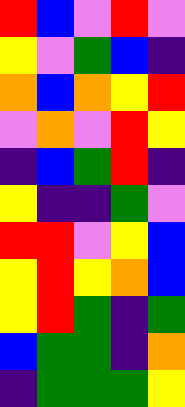[["red", "blue", "violet", "red", "violet"], ["yellow", "violet", "green", "blue", "indigo"], ["orange", "blue", "orange", "yellow", "red"], ["violet", "orange", "violet", "red", "yellow"], ["indigo", "blue", "green", "red", "indigo"], ["yellow", "indigo", "indigo", "green", "violet"], ["red", "red", "violet", "yellow", "blue"], ["yellow", "red", "yellow", "orange", "blue"], ["yellow", "red", "green", "indigo", "green"], ["blue", "green", "green", "indigo", "orange"], ["indigo", "green", "green", "green", "yellow"]]